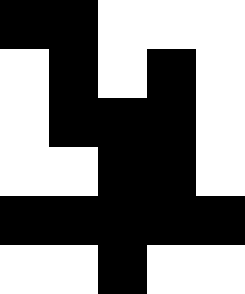[["black", "black", "white", "white", "white"], ["white", "black", "white", "black", "white"], ["white", "black", "black", "black", "white"], ["white", "white", "black", "black", "white"], ["black", "black", "black", "black", "black"], ["white", "white", "black", "white", "white"]]